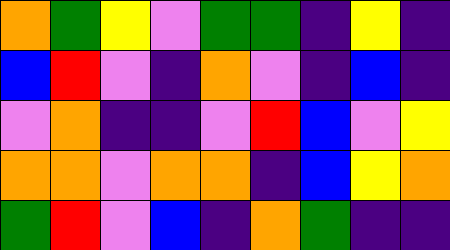[["orange", "green", "yellow", "violet", "green", "green", "indigo", "yellow", "indigo"], ["blue", "red", "violet", "indigo", "orange", "violet", "indigo", "blue", "indigo"], ["violet", "orange", "indigo", "indigo", "violet", "red", "blue", "violet", "yellow"], ["orange", "orange", "violet", "orange", "orange", "indigo", "blue", "yellow", "orange"], ["green", "red", "violet", "blue", "indigo", "orange", "green", "indigo", "indigo"]]